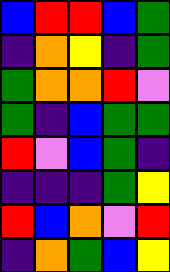[["blue", "red", "red", "blue", "green"], ["indigo", "orange", "yellow", "indigo", "green"], ["green", "orange", "orange", "red", "violet"], ["green", "indigo", "blue", "green", "green"], ["red", "violet", "blue", "green", "indigo"], ["indigo", "indigo", "indigo", "green", "yellow"], ["red", "blue", "orange", "violet", "red"], ["indigo", "orange", "green", "blue", "yellow"]]